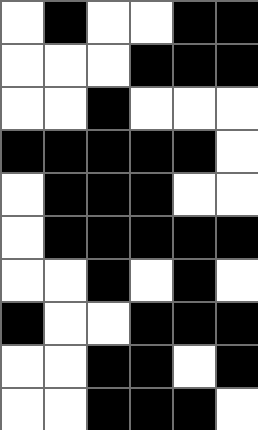[["white", "black", "white", "white", "black", "black"], ["white", "white", "white", "black", "black", "black"], ["white", "white", "black", "white", "white", "white"], ["black", "black", "black", "black", "black", "white"], ["white", "black", "black", "black", "white", "white"], ["white", "black", "black", "black", "black", "black"], ["white", "white", "black", "white", "black", "white"], ["black", "white", "white", "black", "black", "black"], ["white", "white", "black", "black", "white", "black"], ["white", "white", "black", "black", "black", "white"]]